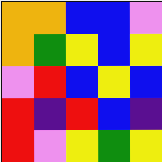[["orange", "orange", "blue", "blue", "violet"], ["orange", "green", "yellow", "blue", "yellow"], ["violet", "red", "blue", "yellow", "blue"], ["red", "indigo", "red", "blue", "indigo"], ["red", "violet", "yellow", "green", "yellow"]]